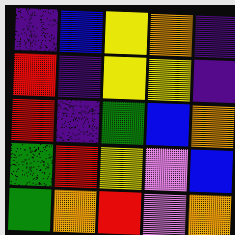[["indigo", "blue", "yellow", "orange", "indigo"], ["red", "indigo", "yellow", "yellow", "indigo"], ["red", "indigo", "green", "blue", "orange"], ["green", "red", "yellow", "violet", "blue"], ["green", "orange", "red", "violet", "orange"]]